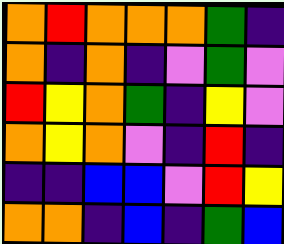[["orange", "red", "orange", "orange", "orange", "green", "indigo"], ["orange", "indigo", "orange", "indigo", "violet", "green", "violet"], ["red", "yellow", "orange", "green", "indigo", "yellow", "violet"], ["orange", "yellow", "orange", "violet", "indigo", "red", "indigo"], ["indigo", "indigo", "blue", "blue", "violet", "red", "yellow"], ["orange", "orange", "indigo", "blue", "indigo", "green", "blue"]]